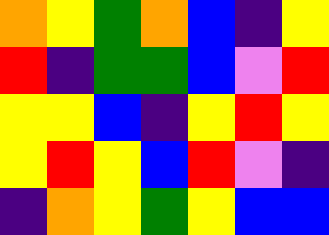[["orange", "yellow", "green", "orange", "blue", "indigo", "yellow"], ["red", "indigo", "green", "green", "blue", "violet", "red"], ["yellow", "yellow", "blue", "indigo", "yellow", "red", "yellow"], ["yellow", "red", "yellow", "blue", "red", "violet", "indigo"], ["indigo", "orange", "yellow", "green", "yellow", "blue", "blue"]]